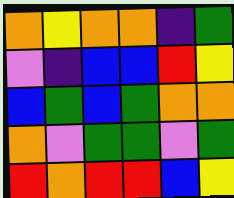[["orange", "yellow", "orange", "orange", "indigo", "green"], ["violet", "indigo", "blue", "blue", "red", "yellow"], ["blue", "green", "blue", "green", "orange", "orange"], ["orange", "violet", "green", "green", "violet", "green"], ["red", "orange", "red", "red", "blue", "yellow"]]